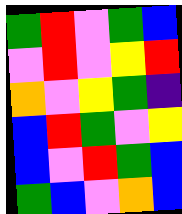[["green", "red", "violet", "green", "blue"], ["violet", "red", "violet", "yellow", "red"], ["orange", "violet", "yellow", "green", "indigo"], ["blue", "red", "green", "violet", "yellow"], ["blue", "violet", "red", "green", "blue"], ["green", "blue", "violet", "orange", "blue"]]